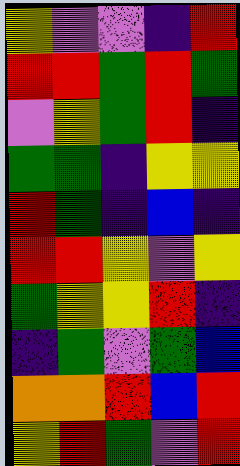[["yellow", "violet", "violet", "indigo", "red"], ["red", "red", "green", "red", "green"], ["violet", "yellow", "green", "red", "indigo"], ["green", "green", "indigo", "yellow", "yellow"], ["red", "green", "indigo", "blue", "indigo"], ["red", "red", "yellow", "violet", "yellow"], ["green", "yellow", "yellow", "red", "indigo"], ["indigo", "green", "violet", "green", "blue"], ["orange", "orange", "red", "blue", "red"], ["yellow", "red", "green", "violet", "red"]]